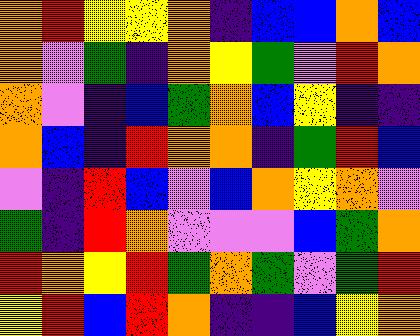[["orange", "red", "yellow", "yellow", "orange", "indigo", "blue", "blue", "orange", "blue"], ["orange", "violet", "green", "indigo", "orange", "yellow", "green", "violet", "red", "orange"], ["orange", "violet", "indigo", "blue", "green", "orange", "blue", "yellow", "indigo", "indigo"], ["orange", "blue", "indigo", "red", "orange", "orange", "indigo", "green", "red", "blue"], ["violet", "indigo", "red", "blue", "violet", "blue", "orange", "yellow", "orange", "violet"], ["green", "indigo", "red", "orange", "violet", "violet", "violet", "blue", "green", "orange"], ["red", "orange", "yellow", "red", "green", "orange", "green", "violet", "green", "red"], ["yellow", "red", "blue", "red", "orange", "indigo", "indigo", "blue", "yellow", "orange"]]